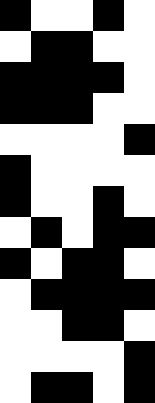[["black", "white", "white", "black", "white"], ["white", "black", "black", "white", "white"], ["black", "black", "black", "black", "white"], ["black", "black", "black", "white", "white"], ["white", "white", "white", "white", "black"], ["black", "white", "white", "white", "white"], ["black", "white", "white", "black", "white"], ["white", "black", "white", "black", "black"], ["black", "white", "black", "black", "white"], ["white", "black", "black", "black", "black"], ["white", "white", "black", "black", "white"], ["white", "white", "white", "white", "black"], ["white", "black", "black", "white", "black"]]